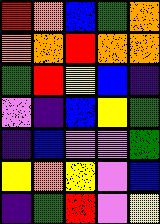[["red", "orange", "blue", "green", "orange"], ["orange", "orange", "red", "orange", "orange"], ["green", "red", "yellow", "blue", "indigo"], ["violet", "indigo", "blue", "yellow", "green"], ["indigo", "blue", "violet", "violet", "green"], ["yellow", "orange", "yellow", "violet", "blue"], ["indigo", "green", "red", "violet", "yellow"]]